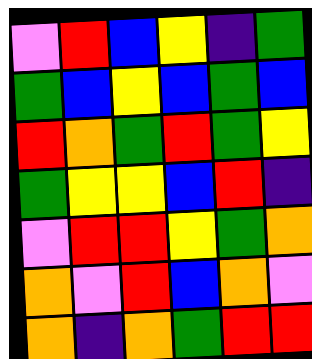[["violet", "red", "blue", "yellow", "indigo", "green"], ["green", "blue", "yellow", "blue", "green", "blue"], ["red", "orange", "green", "red", "green", "yellow"], ["green", "yellow", "yellow", "blue", "red", "indigo"], ["violet", "red", "red", "yellow", "green", "orange"], ["orange", "violet", "red", "blue", "orange", "violet"], ["orange", "indigo", "orange", "green", "red", "red"]]